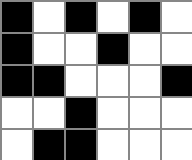[["black", "white", "black", "white", "black", "white"], ["black", "white", "white", "black", "white", "white"], ["black", "black", "white", "white", "white", "black"], ["white", "white", "black", "white", "white", "white"], ["white", "black", "black", "white", "white", "white"]]